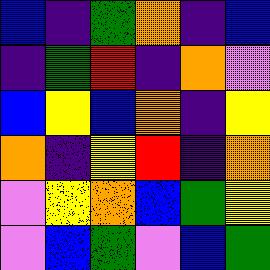[["blue", "indigo", "green", "orange", "indigo", "blue"], ["indigo", "green", "red", "indigo", "orange", "violet"], ["blue", "yellow", "blue", "orange", "indigo", "yellow"], ["orange", "indigo", "yellow", "red", "indigo", "orange"], ["violet", "yellow", "orange", "blue", "green", "yellow"], ["violet", "blue", "green", "violet", "blue", "green"]]